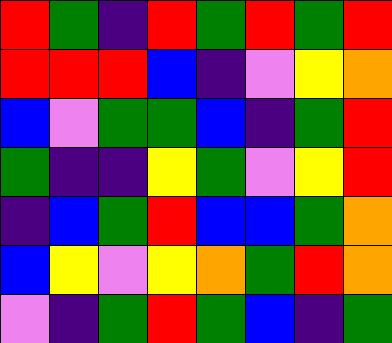[["red", "green", "indigo", "red", "green", "red", "green", "red"], ["red", "red", "red", "blue", "indigo", "violet", "yellow", "orange"], ["blue", "violet", "green", "green", "blue", "indigo", "green", "red"], ["green", "indigo", "indigo", "yellow", "green", "violet", "yellow", "red"], ["indigo", "blue", "green", "red", "blue", "blue", "green", "orange"], ["blue", "yellow", "violet", "yellow", "orange", "green", "red", "orange"], ["violet", "indigo", "green", "red", "green", "blue", "indigo", "green"]]